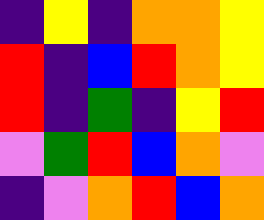[["indigo", "yellow", "indigo", "orange", "orange", "yellow"], ["red", "indigo", "blue", "red", "orange", "yellow"], ["red", "indigo", "green", "indigo", "yellow", "red"], ["violet", "green", "red", "blue", "orange", "violet"], ["indigo", "violet", "orange", "red", "blue", "orange"]]